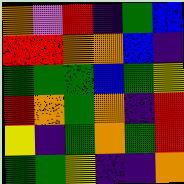[["orange", "violet", "red", "indigo", "green", "blue"], ["red", "red", "orange", "orange", "blue", "indigo"], ["green", "green", "green", "blue", "green", "yellow"], ["red", "orange", "green", "orange", "indigo", "red"], ["yellow", "indigo", "green", "orange", "green", "red"], ["green", "green", "yellow", "indigo", "indigo", "orange"]]